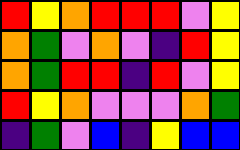[["red", "yellow", "orange", "red", "red", "red", "violet", "yellow"], ["orange", "green", "violet", "orange", "violet", "indigo", "red", "yellow"], ["orange", "green", "red", "red", "indigo", "red", "violet", "yellow"], ["red", "yellow", "orange", "violet", "violet", "violet", "orange", "green"], ["indigo", "green", "violet", "blue", "indigo", "yellow", "blue", "blue"]]